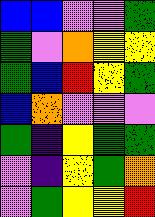[["blue", "blue", "violet", "violet", "green"], ["green", "violet", "orange", "yellow", "yellow"], ["green", "blue", "red", "yellow", "green"], ["blue", "orange", "violet", "violet", "violet"], ["green", "indigo", "yellow", "green", "green"], ["violet", "indigo", "yellow", "green", "orange"], ["violet", "green", "yellow", "yellow", "red"]]